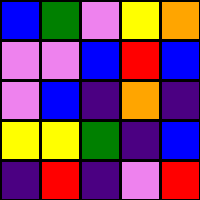[["blue", "green", "violet", "yellow", "orange"], ["violet", "violet", "blue", "red", "blue"], ["violet", "blue", "indigo", "orange", "indigo"], ["yellow", "yellow", "green", "indigo", "blue"], ["indigo", "red", "indigo", "violet", "red"]]